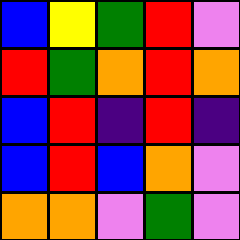[["blue", "yellow", "green", "red", "violet"], ["red", "green", "orange", "red", "orange"], ["blue", "red", "indigo", "red", "indigo"], ["blue", "red", "blue", "orange", "violet"], ["orange", "orange", "violet", "green", "violet"]]